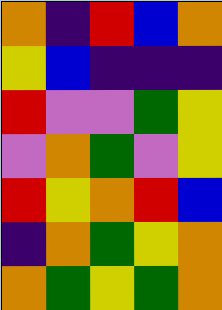[["orange", "indigo", "red", "blue", "orange"], ["yellow", "blue", "indigo", "indigo", "indigo"], ["red", "violet", "violet", "green", "yellow"], ["violet", "orange", "green", "violet", "yellow"], ["red", "yellow", "orange", "red", "blue"], ["indigo", "orange", "green", "yellow", "orange"], ["orange", "green", "yellow", "green", "orange"]]